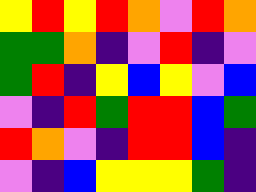[["yellow", "red", "yellow", "red", "orange", "violet", "red", "orange"], ["green", "green", "orange", "indigo", "violet", "red", "indigo", "violet"], ["green", "red", "indigo", "yellow", "blue", "yellow", "violet", "blue"], ["violet", "indigo", "red", "green", "red", "red", "blue", "green"], ["red", "orange", "violet", "indigo", "red", "red", "blue", "indigo"], ["violet", "indigo", "blue", "yellow", "yellow", "yellow", "green", "indigo"]]